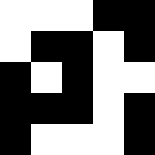[["white", "white", "white", "black", "black"], ["white", "black", "black", "white", "black"], ["black", "white", "black", "white", "white"], ["black", "black", "black", "white", "black"], ["black", "white", "white", "white", "black"]]